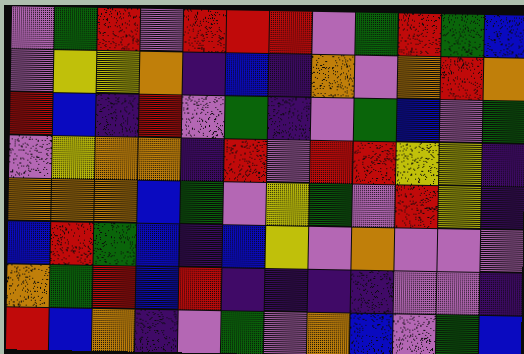[["violet", "green", "red", "violet", "red", "red", "red", "violet", "green", "red", "green", "blue"], ["violet", "yellow", "yellow", "orange", "indigo", "blue", "indigo", "orange", "violet", "orange", "red", "orange"], ["red", "blue", "indigo", "red", "violet", "green", "indigo", "violet", "green", "blue", "violet", "green"], ["violet", "yellow", "orange", "orange", "indigo", "red", "violet", "red", "red", "yellow", "yellow", "indigo"], ["orange", "orange", "orange", "blue", "green", "violet", "yellow", "green", "violet", "red", "yellow", "indigo"], ["blue", "red", "green", "blue", "indigo", "blue", "yellow", "violet", "orange", "violet", "violet", "violet"], ["orange", "green", "red", "blue", "red", "indigo", "indigo", "indigo", "indigo", "violet", "violet", "indigo"], ["red", "blue", "orange", "indigo", "violet", "green", "violet", "orange", "blue", "violet", "green", "blue"]]